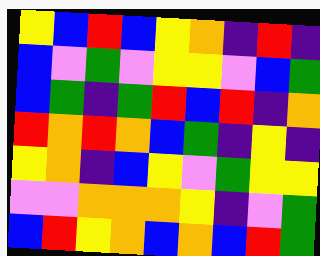[["yellow", "blue", "red", "blue", "yellow", "orange", "indigo", "red", "indigo"], ["blue", "violet", "green", "violet", "yellow", "yellow", "violet", "blue", "green"], ["blue", "green", "indigo", "green", "red", "blue", "red", "indigo", "orange"], ["red", "orange", "red", "orange", "blue", "green", "indigo", "yellow", "indigo"], ["yellow", "orange", "indigo", "blue", "yellow", "violet", "green", "yellow", "yellow"], ["violet", "violet", "orange", "orange", "orange", "yellow", "indigo", "violet", "green"], ["blue", "red", "yellow", "orange", "blue", "orange", "blue", "red", "green"]]